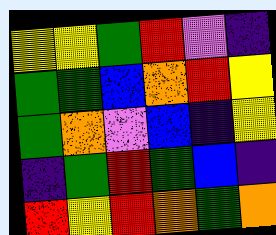[["yellow", "yellow", "green", "red", "violet", "indigo"], ["green", "green", "blue", "orange", "red", "yellow"], ["green", "orange", "violet", "blue", "indigo", "yellow"], ["indigo", "green", "red", "green", "blue", "indigo"], ["red", "yellow", "red", "orange", "green", "orange"]]